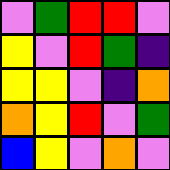[["violet", "green", "red", "red", "violet"], ["yellow", "violet", "red", "green", "indigo"], ["yellow", "yellow", "violet", "indigo", "orange"], ["orange", "yellow", "red", "violet", "green"], ["blue", "yellow", "violet", "orange", "violet"]]